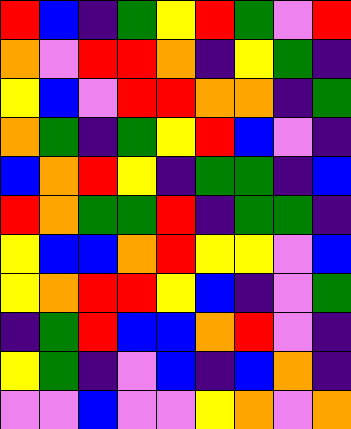[["red", "blue", "indigo", "green", "yellow", "red", "green", "violet", "red"], ["orange", "violet", "red", "red", "orange", "indigo", "yellow", "green", "indigo"], ["yellow", "blue", "violet", "red", "red", "orange", "orange", "indigo", "green"], ["orange", "green", "indigo", "green", "yellow", "red", "blue", "violet", "indigo"], ["blue", "orange", "red", "yellow", "indigo", "green", "green", "indigo", "blue"], ["red", "orange", "green", "green", "red", "indigo", "green", "green", "indigo"], ["yellow", "blue", "blue", "orange", "red", "yellow", "yellow", "violet", "blue"], ["yellow", "orange", "red", "red", "yellow", "blue", "indigo", "violet", "green"], ["indigo", "green", "red", "blue", "blue", "orange", "red", "violet", "indigo"], ["yellow", "green", "indigo", "violet", "blue", "indigo", "blue", "orange", "indigo"], ["violet", "violet", "blue", "violet", "violet", "yellow", "orange", "violet", "orange"]]